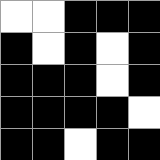[["white", "white", "black", "black", "black"], ["black", "white", "black", "white", "black"], ["black", "black", "black", "white", "black"], ["black", "black", "black", "black", "white"], ["black", "black", "white", "black", "black"]]